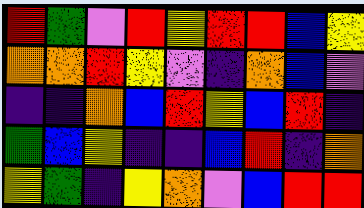[["red", "green", "violet", "red", "yellow", "red", "red", "blue", "yellow"], ["orange", "orange", "red", "yellow", "violet", "indigo", "orange", "blue", "violet"], ["indigo", "indigo", "orange", "blue", "red", "yellow", "blue", "red", "indigo"], ["green", "blue", "yellow", "indigo", "indigo", "blue", "red", "indigo", "orange"], ["yellow", "green", "indigo", "yellow", "orange", "violet", "blue", "red", "red"]]